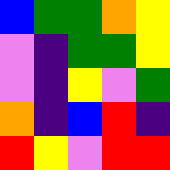[["blue", "green", "green", "orange", "yellow"], ["violet", "indigo", "green", "green", "yellow"], ["violet", "indigo", "yellow", "violet", "green"], ["orange", "indigo", "blue", "red", "indigo"], ["red", "yellow", "violet", "red", "red"]]